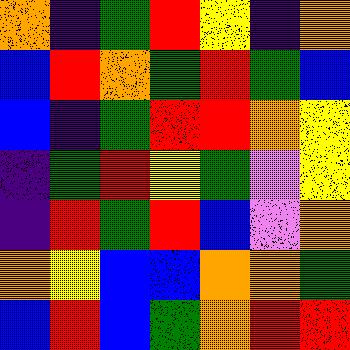[["orange", "indigo", "green", "red", "yellow", "indigo", "orange"], ["blue", "red", "orange", "green", "red", "green", "blue"], ["blue", "indigo", "green", "red", "red", "orange", "yellow"], ["indigo", "green", "red", "yellow", "green", "violet", "yellow"], ["indigo", "red", "green", "red", "blue", "violet", "orange"], ["orange", "yellow", "blue", "blue", "orange", "orange", "green"], ["blue", "red", "blue", "green", "orange", "red", "red"]]